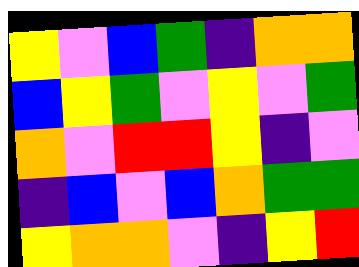[["yellow", "violet", "blue", "green", "indigo", "orange", "orange"], ["blue", "yellow", "green", "violet", "yellow", "violet", "green"], ["orange", "violet", "red", "red", "yellow", "indigo", "violet"], ["indigo", "blue", "violet", "blue", "orange", "green", "green"], ["yellow", "orange", "orange", "violet", "indigo", "yellow", "red"]]